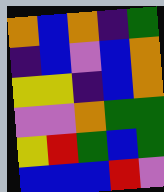[["orange", "blue", "orange", "indigo", "green"], ["indigo", "blue", "violet", "blue", "orange"], ["yellow", "yellow", "indigo", "blue", "orange"], ["violet", "violet", "orange", "green", "green"], ["yellow", "red", "green", "blue", "green"], ["blue", "blue", "blue", "red", "violet"]]